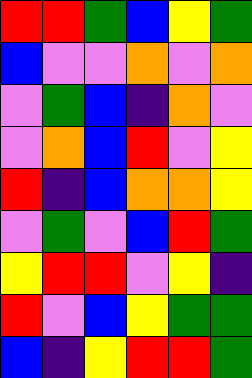[["red", "red", "green", "blue", "yellow", "green"], ["blue", "violet", "violet", "orange", "violet", "orange"], ["violet", "green", "blue", "indigo", "orange", "violet"], ["violet", "orange", "blue", "red", "violet", "yellow"], ["red", "indigo", "blue", "orange", "orange", "yellow"], ["violet", "green", "violet", "blue", "red", "green"], ["yellow", "red", "red", "violet", "yellow", "indigo"], ["red", "violet", "blue", "yellow", "green", "green"], ["blue", "indigo", "yellow", "red", "red", "green"]]